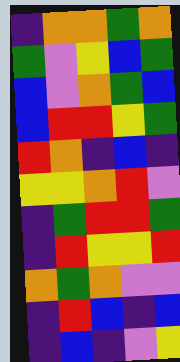[["indigo", "orange", "orange", "green", "orange"], ["green", "violet", "yellow", "blue", "green"], ["blue", "violet", "orange", "green", "blue"], ["blue", "red", "red", "yellow", "green"], ["red", "orange", "indigo", "blue", "indigo"], ["yellow", "yellow", "orange", "red", "violet"], ["indigo", "green", "red", "red", "green"], ["indigo", "red", "yellow", "yellow", "red"], ["orange", "green", "orange", "violet", "violet"], ["indigo", "red", "blue", "indigo", "blue"], ["indigo", "blue", "indigo", "violet", "yellow"]]